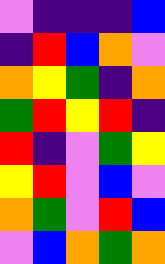[["violet", "indigo", "indigo", "indigo", "blue"], ["indigo", "red", "blue", "orange", "violet"], ["orange", "yellow", "green", "indigo", "orange"], ["green", "red", "yellow", "red", "indigo"], ["red", "indigo", "violet", "green", "yellow"], ["yellow", "red", "violet", "blue", "violet"], ["orange", "green", "violet", "red", "blue"], ["violet", "blue", "orange", "green", "orange"]]